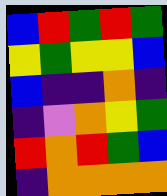[["blue", "red", "green", "red", "green"], ["yellow", "green", "yellow", "yellow", "blue"], ["blue", "indigo", "indigo", "orange", "indigo"], ["indigo", "violet", "orange", "yellow", "green"], ["red", "orange", "red", "green", "blue"], ["indigo", "orange", "orange", "orange", "orange"]]